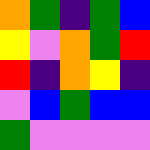[["orange", "green", "indigo", "green", "blue"], ["yellow", "violet", "orange", "green", "red"], ["red", "indigo", "orange", "yellow", "indigo"], ["violet", "blue", "green", "blue", "blue"], ["green", "violet", "violet", "violet", "violet"]]